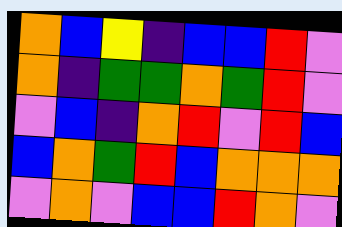[["orange", "blue", "yellow", "indigo", "blue", "blue", "red", "violet"], ["orange", "indigo", "green", "green", "orange", "green", "red", "violet"], ["violet", "blue", "indigo", "orange", "red", "violet", "red", "blue"], ["blue", "orange", "green", "red", "blue", "orange", "orange", "orange"], ["violet", "orange", "violet", "blue", "blue", "red", "orange", "violet"]]